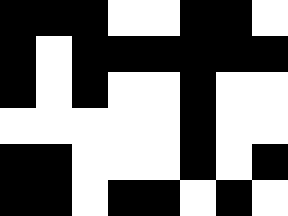[["black", "black", "black", "white", "white", "black", "black", "white"], ["black", "white", "black", "black", "black", "black", "black", "black"], ["black", "white", "black", "white", "white", "black", "white", "white"], ["white", "white", "white", "white", "white", "black", "white", "white"], ["black", "black", "white", "white", "white", "black", "white", "black"], ["black", "black", "white", "black", "black", "white", "black", "white"]]